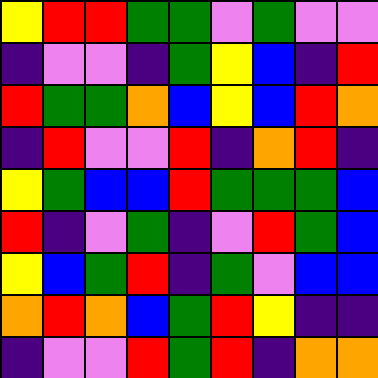[["yellow", "red", "red", "green", "green", "violet", "green", "violet", "violet"], ["indigo", "violet", "violet", "indigo", "green", "yellow", "blue", "indigo", "red"], ["red", "green", "green", "orange", "blue", "yellow", "blue", "red", "orange"], ["indigo", "red", "violet", "violet", "red", "indigo", "orange", "red", "indigo"], ["yellow", "green", "blue", "blue", "red", "green", "green", "green", "blue"], ["red", "indigo", "violet", "green", "indigo", "violet", "red", "green", "blue"], ["yellow", "blue", "green", "red", "indigo", "green", "violet", "blue", "blue"], ["orange", "red", "orange", "blue", "green", "red", "yellow", "indigo", "indigo"], ["indigo", "violet", "violet", "red", "green", "red", "indigo", "orange", "orange"]]